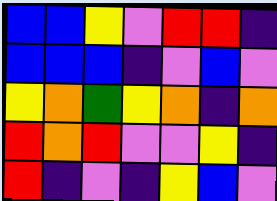[["blue", "blue", "yellow", "violet", "red", "red", "indigo"], ["blue", "blue", "blue", "indigo", "violet", "blue", "violet"], ["yellow", "orange", "green", "yellow", "orange", "indigo", "orange"], ["red", "orange", "red", "violet", "violet", "yellow", "indigo"], ["red", "indigo", "violet", "indigo", "yellow", "blue", "violet"]]